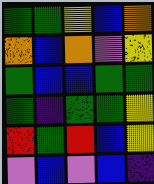[["green", "green", "yellow", "blue", "orange"], ["orange", "blue", "orange", "violet", "yellow"], ["green", "blue", "blue", "green", "green"], ["green", "indigo", "green", "green", "yellow"], ["red", "green", "red", "blue", "yellow"], ["violet", "blue", "violet", "blue", "indigo"]]